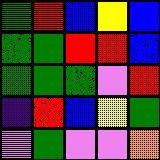[["green", "red", "blue", "yellow", "blue"], ["green", "green", "red", "red", "blue"], ["green", "green", "green", "violet", "red"], ["indigo", "red", "blue", "yellow", "green"], ["violet", "green", "violet", "violet", "orange"]]